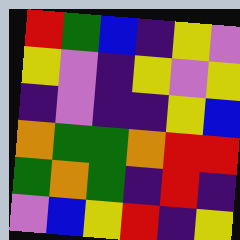[["red", "green", "blue", "indigo", "yellow", "violet"], ["yellow", "violet", "indigo", "yellow", "violet", "yellow"], ["indigo", "violet", "indigo", "indigo", "yellow", "blue"], ["orange", "green", "green", "orange", "red", "red"], ["green", "orange", "green", "indigo", "red", "indigo"], ["violet", "blue", "yellow", "red", "indigo", "yellow"]]